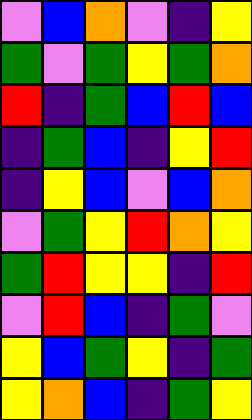[["violet", "blue", "orange", "violet", "indigo", "yellow"], ["green", "violet", "green", "yellow", "green", "orange"], ["red", "indigo", "green", "blue", "red", "blue"], ["indigo", "green", "blue", "indigo", "yellow", "red"], ["indigo", "yellow", "blue", "violet", "blue", "orange"], ["violet", "green", "yellow", "red", "orange", "yellow"], ["green", "red", "yellow", "yellow", "indigo", "red"], ["violet", "red", "blue", "indigo", "green", "violet"], ["yellow", "blue", "green", "yellow", "indigo", "green"], ["yellow", "orange", "blue", "indigo", "green", "yellow"]]